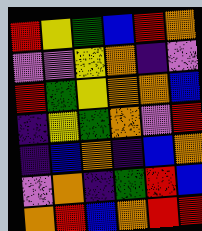[["red", "yellow", "green", "blue", "red", "orange"], ["violet", "violet", "yellow", "orange", "indigo", "violet"], ["red", "green", "yellow", "orange", "orange", "blue"], ["indigo", "yellow", "green", "orange", "violet", "red"], ["indigo", "blue", "orange", "indigo", "blue", "orange"], ["violet", "orange", "indigo", "green", "red", "blue"], ["orange", "red", "blue", "orange", "red", "red"]]